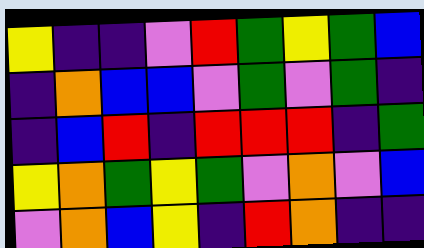[["yellow", "indigo", "indigo", "violet", "red", "green", "yellow", "green", "blue"], ["indigo", "orange", "blue", "blue", "violet", "green", "violet", "green", "indigo"], ["indigo", "blue", "red", "indigo", "red", "red", "red", "indigo", "green"], ["yellow", "orange", "green", "yellow", "green", "violet", "orange", "violet", "blue"], ["violet", "orange", "blue", "yellow", "indigo", "red", "orange", "indigo", "indigo"]]